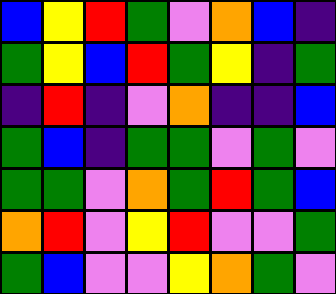[["blue", "yellow", "red", "green", "violet", "orange", "blue", "indigo"], ["green", "yellow", "blue", "red", "green", "yellow", "indigo", "green"], ["indigo", "red", "indigo", "violet", "orange", "indigo", "indigo", "blue"], ["green", "blue", "indigo", "green", "green", "violet", "green", "violet"], ["green", "green", "violet", "orange", "green", "red", "green", "blue"], ["orange", "red", "violet", "yellow", "red", "violet", "violet", "green"], ["green", "blue", "violet", "violet", "yellow", "orange", "green", "violet"]]